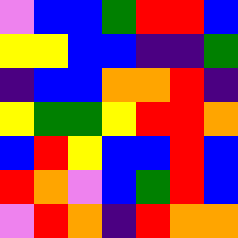[["violet", "blue", "blue", "green", "red", "red", "blue"], ["yellow", "yellow", "blue", "blue", "indigo", "indigo", "green"], ["indigo", "blue", "blue", "orange", "orange", "red", "indigo"], ["yellow", "green", "green", "yellow", "red", "red", "orange"], ["blue", "red", "yellow", "blue", "blue", "red", "blue"], ["red", "orange", "violet", "blue", "green", "red", "blue"], ["violet", "red", "orange", "indigo", "red", "orange", "orange"]]